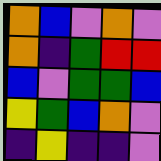[["orange", "blue", "violet", "orange", "violet"], ["orange", "indigo", "green", "red", "red"], ["blue", "violet", "green", "green", "blue"], ["yellow", "green", "blue", "orange", "violet"], ["indigo", "yellow", "indigo", "indigo", "violet"]]